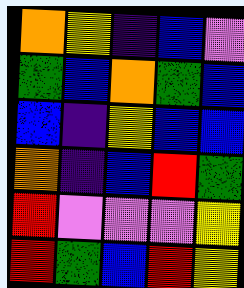[["orange", "yellow", "indigo", "blue", "violet"], ["green", "blue", "orange", "green", "blue"], ["blue", "indigo", "yellow", "blue", "blue"], ["orange", "indigo", "blue", "red", "green"], ["red", "violet", "violet", "violet", "yellow"], ["red", "green", "blue", "red", "yellow"]]